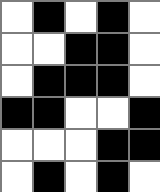[["white", "black", "white", "black", "white"], ["white", "white", "black", "black", "white"], ["white", "black", "black", "black", "white"], ["black", "black", "white", "white", "black"], ["white", "white", "white", "black", "black"], ["white", "black", "white", "black", "white"]]